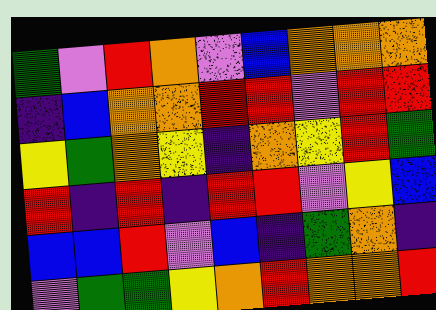[["green", "violet", "red", "orange", "violet", "blue", "orange", "orange", "orange"], ["indigo", "blue", "orange", "orange", "red", "red", "violet", "red", "red"], ["yellow", "green", "orange", "yellow", "indigo", "orange", "yellow", "red", "green"], ["red", "indigo", "red", "indigo", "red", "red", "violet", "yellow", "blue"], ["blue", "blue", "red", "violet", "blue", "indigo", "green", "orange", "indigo"], ["violet", "green", "green", "yellow", "orange", "red", "orange", "orange", "red"]]